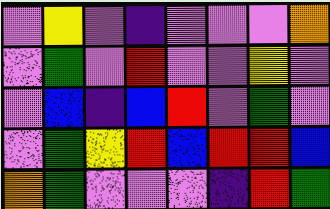[["violet", "yellow", "violet", "indigo", "violet", "violet", "violet", "orange"], ["violet", "green", "violet", "red", "violet", "violet", "yellow", "violet"], ["violet", "blue", "indigo", "blue", "red", "violet", "green", "violet"], ["violet", "green", "yellow", "red", "blue", "red", "red", "blue"], ["orange", "green", "violet", "violet", "violet", "indigo", "red", "green"]]